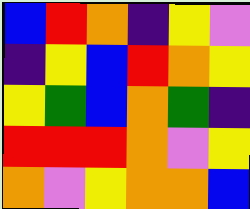[["blue", "red", "orange", "indigo", "yellow", "violet"], ["indigo", "yellow", "blue", "red", "orange", "yellow"], ["yellow", "green", "blue", "orange", "green", "indigo"], ["red", "red", "red", "orange", "violet", "yellow"], ["orange", "violet", "yellow", "orange", "orange", "blue"]]